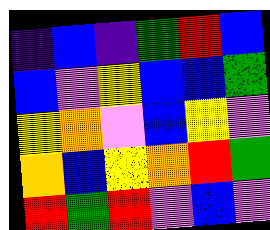[["indigo", "blue", "indigo", "green", "red", "blue"], ["blue", "violet", "yellow", "blue", "blue", "green"], ["yellow", "orange", "violet", "blue", "yellow", "violet"], ["orange", "blue", "yellow", "orange", "red", "green"], ["red", "green", "red", "violet", "blue", "violet"]]